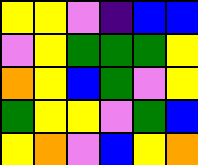[["yellow", "yellow", "violet", "indigo", "blue", "blue"], ["violet", "yellow", "green", "green", "green", "yellow"], ["orange", "yellow", "blue", "green", "violet", "yellow"], ["green", "yellow", "yellow", "violet", "green", "blue"], ["yellow", "orange", "violet", "blue", "yellow", "orange"]]